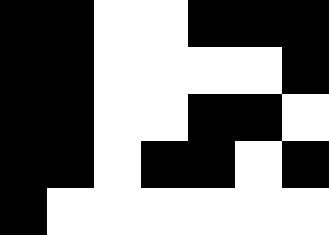[["black", "black", "white", "white", "black", "black", "black"], ["black", "black", "white", "white", "white", "white", "black"], ["black", "black", "white", "white", "black", "black", "white"], ["black", "black", "white", "black", "black", "white", "black"], ["black", "white", "white", "white", "white", "white", "white"]]